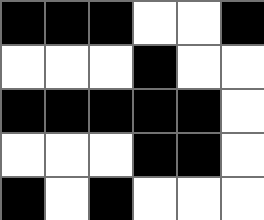[["black", "black", "black", "white", "white", "black"], ["white", "white", "white", "black", "white", "white"], ["black", "black", "black", "black", "black", "white"], ["white", "white", "white", "black", "black", "white"], ["black", "white", "black", "white", "white", "white"]]